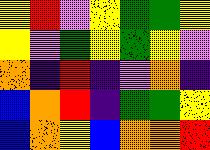[["yellow", "red", "violet", "yellow", "green", "green", "yellow"], ["yellow", "violet", "green", "yellow", "green", "yellow", "violet"], ["orange", "indigo", "red", "indigo", "violet", "orange", "indigo"], ["blue", "orange", "red", "indigo", "green", "green", "yellow"], ["blue", "orange", "yellow", "blue", "orange", "orange", "red"]]